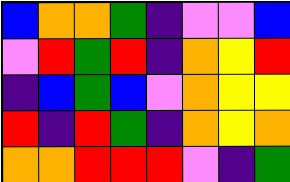[["blue", "orange", "orange", "green", "indigo", "violet", "violet", "blue"], ["violet", "red", "green", "red", "indigo", "orange", "yellow", "red"], ["indigo", "blue", "green", "blue", "violet", "orange", "yellow", "yellow"], ["red", "indigo", "red", "green", "indigo", "orange", "yellow", "orange"], ["orange", "orange", "red", "red", "red", "violet", "indigo", "green"]]